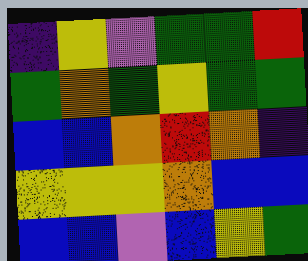[["indigo", "yellow", "violet", "green", "green", "red"], ["green", "orange", "green", "yellow", "green", "green"], ["blue", "blue", "orange", "red", "orange", "indigo"], ["yellow", "yellow", "yellow", "orange", "blue", "blue"], ["blue", "blue", "violet", "blue", "yellow", "green"]]